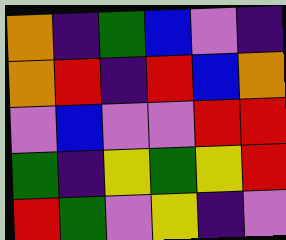[["orange", "indigo", "green", "blue", "violet", "indigo"], ["orange", "red", "indigo", "red", "blue", "orange"], ["violet", "blue", "violet", "violet", "red", "red"], ["green", "indigo", "yellow", "green", "yellow", "red"], ["red", "green", "violet", "yellow", "indigo", "violet"]]